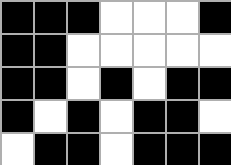[["black", "black", "black", "white", "white", "white", "black"], ["black", "black", "white", "white", "white", "white", "white"], ["black", "black", "white", "black", "white", "black", "black"], ["black", "white", "black", "white", "black", "black", "white"], ["white", "black", "black", "white", "black", "black", "black"]]